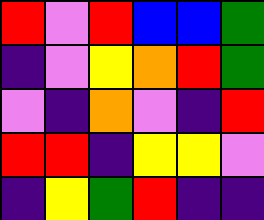[["red", "violet", "red", "blue", "blue", "green"], ["indigo", "violet", "yellow", "orange", "red", "green"], ["violet", "indigo", "orange", "violet", "indigo", "red"], ["red", "red", "indigo", "yellow", "yellow", "violet"], ["indigo", "yellow", "green", "red", "indigo", "indigo"]]